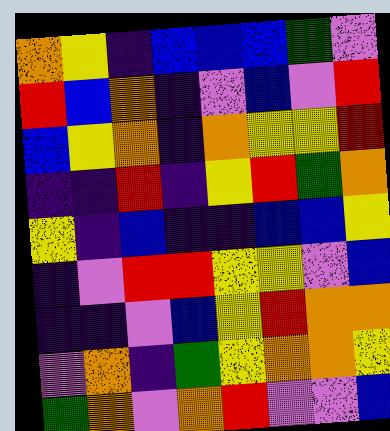[["orange", "yellow", "indigo", "blue", "blue", "blue", "green", "violet"], ["red", "blue", "orange", "indigo", "violet", "blue", "violet", "red"], ["blue", "yellow", "orange", "indigo", "orange", "yellow", "yellow", "red"], ["indigo", "indigo", "red", "indigo", "yellow", "red", "green", "orange"], ["yellow", "indigo", "blue", "indigo", "indigo", "blue", "blue", "yellow"], ["indigo", "violet", "red", "red", "yellow", "yellow", "violet", "blue"], ["indigo", "indigo", "violet", "blue", "yellow", "red", "orange", "orange"], ["violet", "orange", "indigo", "green", "yellow", "orange", "orange", "yellow"], ["green", "orange", "violet", "orange", "red", "violet", "violet", "blue"]]